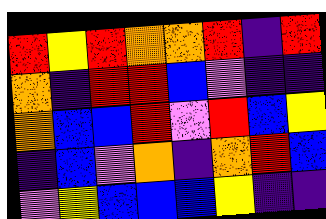[["red", "yellow", "red", "orange", "orange", "red", "indigo", "red"], ["orange", "indigo", "red", "red", "blue", "violet", "indigo", "indigo"], ["orange", "blue", "blue", "red", "violet", "red", "blue", "yellow"], ["indigo", "blue", "violet", "orange", "indigo", "orange", "red", "blue"], ["violet", "yellow", "blue", "blue", "blue", "yellow", "indigo", "indigo"]]